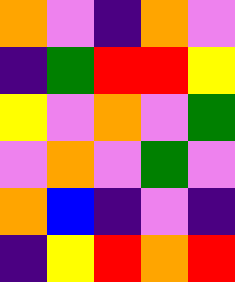[["orange", "violet", "indigo", "orange", "violet"], ["indigo", "green", "red", "red", "yellow"], ["yellow", "violet", "orange", "violet", "green"], ["violet", "orange", "violet", "green", "violet"], ["orange", "blue", "indigo", "violet", "indigo"], ["indigo", "yellow", "red", "orange", "red"]]